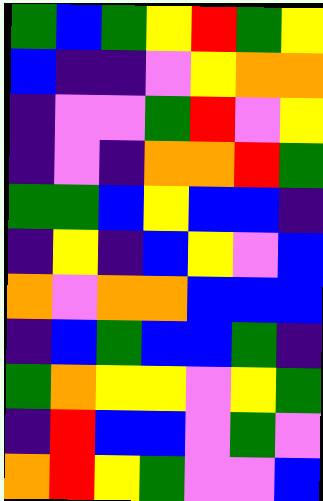[["green", "blue", "green", "yellow", "red", "green", "yellow"], ["blue", "indigo", "indigo", "violet", "yellow", "orange", "orange"], ["indigo", "violet", "violet", "green", "red", "violet", "yellow"], ["indigo", "violet", "indigo", "orange", "orange", "red", "green"], ["green", "green", "blue", "yellow", "blue", "blue", "indigo"], ["indigo", "yellow", "indigo", "blue", "yellow", "violet", "blue"], ["orange", "violet", "orange", "orange", "blue", "blue", "blue"], ["indigo", "blue", "green", "blue", "blue", "green", "indigo"], ["green", "orange", "yellow", "yellow", "violet", "yellow", "green"], ["indigo", "red", "blue", "blue", "violet", "green", "violet"], ["orange", "red", "yellow", "green", "violet", "violet", "blue"]]